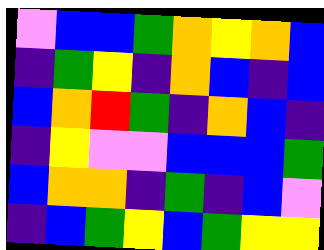[["violet", "blue", "blue", "green", "orange", "yellow", "orange", "blue"], ["indigo", "green", "yellow", "indigo", "orange", "blue", "indigo", "blue"], ["blue", "orange", "red", "green", "indigo", "orange", "blue", "indigo"], ["indigo", "yellow", "violet", "violet", "blue", "blue", "blue", "green"], ["blue", "orange", "orange", "indigo", "green", "indigo", "blue", "violet"], ["indigo", "blue", "green", "yellow", "blue", "green", "yellow", "yellow"]]